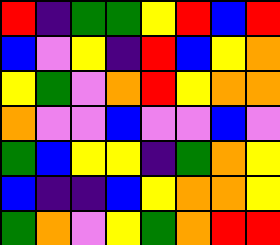[["red", "indigo", "green", "green", "yellow", "red", "blue", "red"], ["blue", "violet", "yellow", "indigo", "red", "blue", "yellow", "orange"], ["yellow", "green", "violet", "orange", "red", "yellow", "orange", "orange"], ["orange", "violet", "violet", "blue", "violet", "violet", "blue", "violet"], ["green", "blue", "yellow", "yellow", "indigo", "green", "orange", "yellow"], ["blue", "indigo", "indigo", "blue", "yellow", "orange", "orange", "yellow"], ["green", "orange", "violet", "yellow", "green", "orange", "red", "red"]]